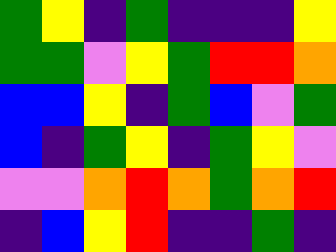[["green", "yellow", "indigo", "green", "indigo", "indigo", "indigo", "yellow"], ["green", "green", "violet", "yellow", "green", "red", "red", "orange"], ["blue", "blue", "yellow", "indigo", "green", "blue", "violet", "green"], ["blue", "indigo", "green", "yellow", "indigo", "green", "yellow", "violet"], ["violet", "violet", "orange", "red", "orange", "green", "orange", "red"], ["indigo", "blue", "yellow", "red", "indigo", "indigo", "green", "indigo"]]